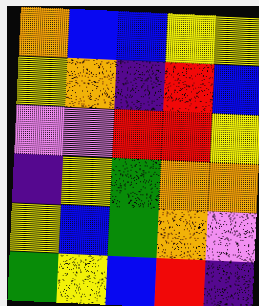[["orange", "blue", "blue", "yellow", "yellow"], ["yellow", "orange", "indigo", "red", "blue"], ["violet", "violet", "red", "red", "yellow"], ["indigo", "yellow", "green", "orange", "orange"], ["yellow", "blue", "green", "orange", "violet"], ["green", "yellow", "blue", "red", "indigo"]]